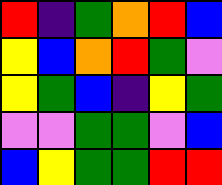[["red", "indigo", "green", "orange", "red", "blue"], ["yellow", "blue", "orange", "red", "green", "violet"], ["yellow", "green", "blue", "indigo", "yellow", "green"], ["violet", "violet", "green", "green", "violet", "blue"], ["blue", "yellow", "green", "green", "red", "red"]]